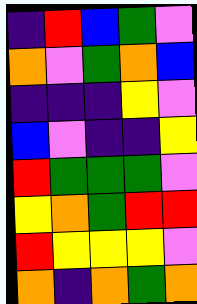[["indigo", "red", "blue", "green", "violet"], ["orange", "violet", "green", "orange", "blue"], ["indigo", "indigo", "indigo", "yellow", "violet"], ["blue", "violet", "indigo", "indigo", "yellow"], ["red", "green", "green", "green", "violet"], ["yellow", "orange", "green", "red", "red"], ["red", "yellow", "yellow", "yellow", "violet"], ["orange", "indigo", "orange", "green", "orange"]]